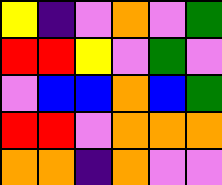[["yellow", "indigo", "violet", "orange", "violet", "green"], ["red", "red", "yellow", "violet", "green", "violet"], ["violet", "blue", "blue", "orange", "blue", "green"], ["red", "red", "violet", "orange", "orange", "orange"], ["orange", "orange", "indigo", "orange", "violet", "violet"]]